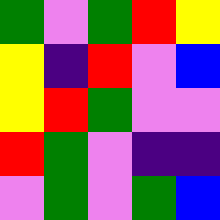[["green", "violet", "green", "red", "yellow"], ["yellow", "indigo", "red", "violet", "blue"], ["yellow", "red", "green", "violet", "violet"], ["red", "green", "violet", "indigo", "indigo"], ["violet", "green", "violet", "green", "blue"]]